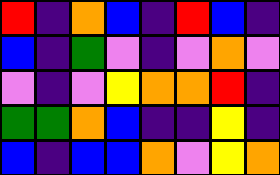[["red", "indigo", "orange", "blue", "indigo", "red", "blue", "indigo"], ["blue", "indigo", "green", "violet", "indigo", "violet", "orange", "violet"], ["violet", "indigo", "violet", "yellow", "orange", "orange", "red", "indigo"], ["green", "green", "orange", "blue", "indigo", "indigo", "yellow", "indigo"], ["blue", "indigo", "blue", "blue", "orange", "violet", "yellow", "orange"]]